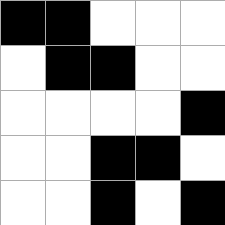[["black", "black", "white", "white", "white"], ["white", "black", "black", "white", "white"], ["white", "white", "white", "white", "black"], ["white", "white", "black", "black", "white"], ["white", "white", "black", "white", "black"]]